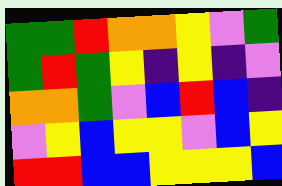[["green", "green", "red", "orange", "orange", "yellow", "violet", "green"], ["green", "red", "green", "yellow", "indigo", "yellow", "indigo", "violet"], ["orange", "orange", "green", "violet", "blue", "red", "blue", "indigo"], ["violet", "yellow", "blue", "yellow", "yellow", "violet", "blue", "yellow"], ["red", "red", "blue", "blue", "yellow", "yellow", "yellow", "blue"]]